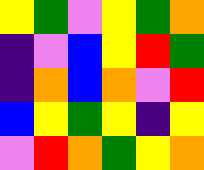[["yellow", "green", "violet", "yellow", "green", "orange"], ["indigo", "violet", "blue", "yellow", "red", "green"], ["indigo", "orange", "blue", "orange", "violet", "red"], ["blue", "yellow", "green", "yellow", "indigo", "yellow"], ["violet", "red", "orange", "green", "yellow", "orange"]]